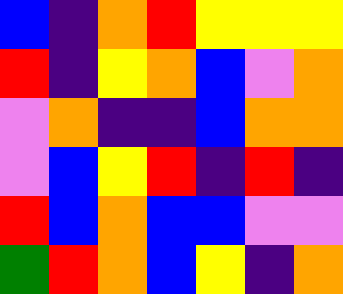[["blue", "indigo", "orange", "red", "yellow", "yellow", "yellow"], ["red", "indigo", "yellow", "orange", "blue", "violet", "orange"], ["violet", "orange", "indigo", "indigo", "blue", "orange", "orange"], ["violet", "blue", "yellow", "red", "indigo", "red", "indigo"], ["red", "blue", "orange", "blue", "blue", "violet", "violet"], ["green", "red", "orange", "blue", "yellow", "indigo", "orange"]]